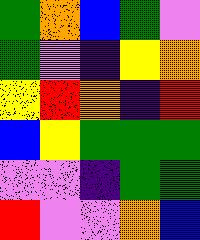[["green", "orange", "blue", "green", "violet"], ["green", "violet", "indigo", "yellow", "orange"], ["yellow", "red", "orange", "indigo", "red"], ["blue", "yellow", "green", "green", "green"], ["violet", "violet", "indigo", "green", "green"], ["red", "violet", "violet", "orange", "blue"]]